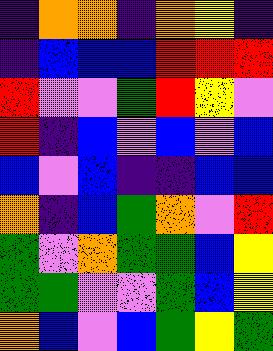[["indigo", "orange", "orange", "indigo", "orange", "yellow", "indigo"], ["indigo", "blue", "blue", "blue", "red", "red", "red"], ["red", "violet", "violet", "green", "red", "yellow", "violet"], ["red", "indigo", "blue", "violet", "blue", "violet", "blue"], ["blue", "violet", "blue", "indigo", "indigo", "blue", "blue"], ["orange", "indigo", "blue", "green", "orange", "violet", "red"], ["green", "violet", "orange", "green", "green", "blue", "yellow"], ["green", "green", "violet", "violet", "green", "blue", "yellow"], ["orange", "blue", "violet", "blue", "green", "yellow", "green"]]